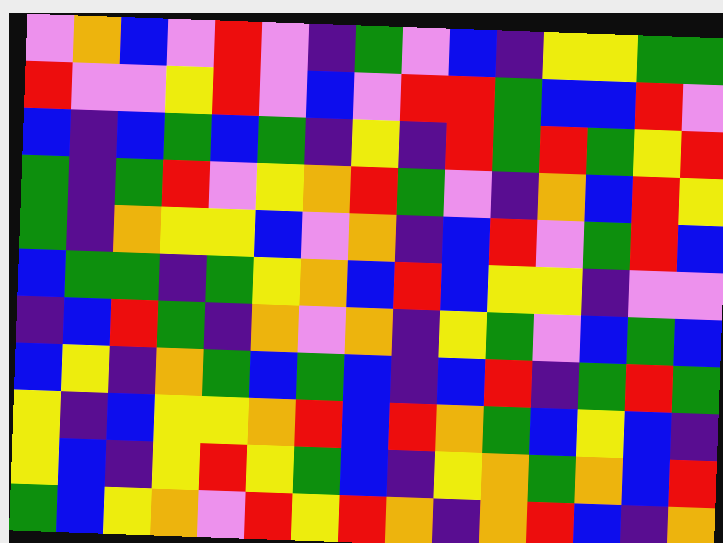[["violet", "orange", "blue", "violet", "red", "violet", "indigo", "green", "violet", "blue", "indigo", "yellow", "yellow", "green", "green"], ["red", "violet", "violet", "yellow", "red", "violet", "blue", "violet", "red", "red", "green", "blue", "blue", "red", "violet"], ["blue", "indigo", "blue", "green", "blue", "green", "indigo", "yellow", "indigo", "red", "green", "red", "green", "yellow", "red"], ["green", "indigo", "green", "red", "violet", "yellow", "orange", "red", "green", "violet", "indigo", "orange", "blue", "red", "yellow"], ["green", "indigo", "orange", "yellow", "yellow", "blue", "violet", "orange", "indigo", "blue", "red", "violet", "green", "red", "blue"], ["blue", "green", "green", "indigo", "green", "yellow", "orange", "blue", "red", "blue", "yellow", "yellow", "indigo", "violet", "violet"], ["indigo", "blue", "red", "green", "indigo", "orange", "violet", "orange", "indigo", "yellow", "green", "violet", "blue", "green", "blue"], ["blue", "yellow", "indigo", "orange", "green", "blue", "green", "blue", "indigo", "blue", "red", "indigo", "green", "red", "green"], ["yellow", "indigo", "blue", "yellow", "yellow", "orange", "red", "blue", "red", "orange", "green", "blue", "yellow", "blue", "indigo"], ["yellow", "blue", "indigo", "yellow", "red", "yellow", "green", "blue", "indigo", "yellow", "orange", "green", "orange", "blue", "red"], ["green", "blue", "yellow", "orange", "violet", "red", "yellow", "red", "orange", "indigo", "orange", "red", "blue", "indigo", "orange"]]